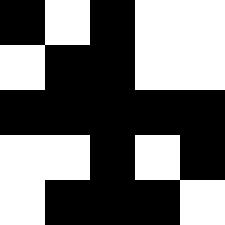[["black", "white", "black", "white", "white"], ["white", "black", "black", "white", "white"], ["black", "black", "black", "black", "black"], ["white", "white", "black", "white", "black"], ["white", "black", "black", "black", "white"]]